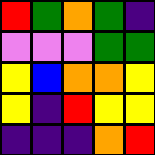[["red", "green", "orange", "green", "indigo"], ["violet", "violet", "violet", "green", "green"], ["yellow", "blue", "orange", "orange", "yellow"], ["yellow", "indigo", "red", "yellow", "yellow"], ["indigo", "indigo", "indigo", "orange", "red"]]